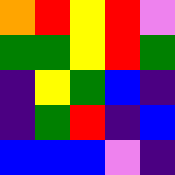[["orange", "red", "yellow", "red", "violet"], ["green", "green", "yellow", "red", "green"], ["indigo", "yellow", "green", "blue", "indigo"], ["indigo", "green", "red", "indigo", "blue"], ["blue", "blue", "blue", "violet", "indigo"]]